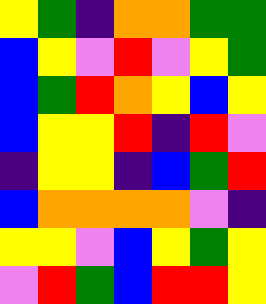[["yellow", "green", "indigo", "orange", "orange", "green", "green"], ["blue", "yellow", "violet", "red", "violet", "yellow", "green"], ["blue", "green", "red", "orange", "yellow", "blue", "yellow"], ["blue", "yellow", "yellow", "red", "indigo", "red", "violet"], ["indigo", "yellow", "yellow", "indigo", "blue", "green", "red"], ["blue", "orange", "orange", "orange", "orange", "violet", "indigo"], ["yellow", "yellow", "violet", "blue", "yellow", "green", "yellow"], ["violet", "red", "green", "blue", "red", "red", "yellow"]]